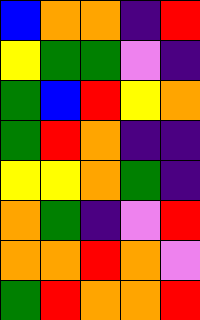[["blue", "orange", "orange", "indigo", "red"], ["yellow", "green", "green", "violet", "indigo"], ["green", "blue", "red", "yellow", "orange"], ["green", "red", "orange", "indigo", "indigo"], ["yellow", "yellow", "orange", "green", "indigo"], ["orange", "green", "indigo", "violet", "red"], ["orange", "orange", "red", "orange", "violet"], ["green", "red", "orange", "orange", "red"]]